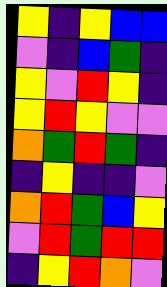[["yellow", "indigo", "yellow", "blue", "blue"], ["violet", "indigo", "blue", "green", "indigo"], ["yellow", "violet", "red", "yellow", "indigo"], ["yellow", "red", "yellow", "violet", "violet"], ["orange", "green", "red", "green", "indigo"], ["indigo", "yellow", "indigo", "indigo", "violet"], ["orange", "red", "green", "blue", "yellow"], ["violet", "red", "green", "red", "red"], ["indigo", "yellow", "red", "orange", "violet"]]